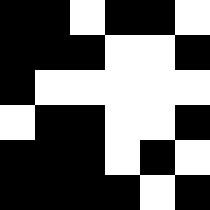[["black", "black", "white", "black", "black", "white"], ["black", "black", "black", "white", "white", "black"], ["black", "white", "white", "white", "white", "white"], ["white", "black", "black", "white", "white", "black"], ["black", "black", "black", "white", "black", "white"], ["black", "black", "black", "black", "white", "black"]]